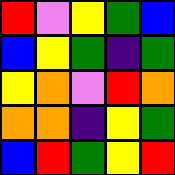[["red", "violet", "yellow", "green", "blue"], ["blue", "yellow", "green", "indigo", "green"], ["yellow", "orange", "violet", "red", "orange"], ["orange", "orange", "indigo", "yellow", "green"], ["blue", "red", "green", "yellow", "red"]]